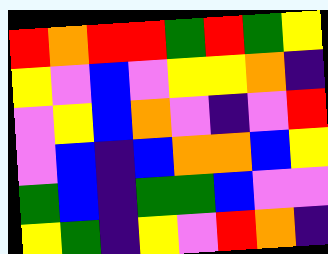[["red", "orange", "red", "red", "green", "red", "green", "yellow"], ["yellow", "violet", "blue", "violet", "yellow", "yellow", "orange", "indigo"], ["violet", "yellow", "blue", "orange", "violet", "indigo", "violet", "red"], ["violet", "blue", "indigo", "blue", "orange", "orange", "blue", "yellow"], ["green", "blue", "indigo", "green", "green", "blue", "violet", "violet"], ["yellow", "green", "indigo", "yellow", "violet", "red", "orange", "indigo"]]